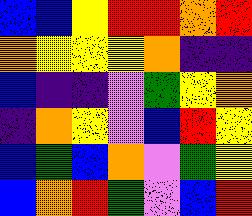[["blue", "blue", "yellow", "red", "red", "orange", "red"], ["orange", "yellow", "yellow", "yellow", "orange", "indigo", "indigo"], ["blue", "indigo", "indigo", "violet", "green", "yellow", "orange"], ["indigo", "orange", "yellow", "violet", "blue", "red", "yellow"], ["blue", "green", "blue", "orange", "violet", "green", "yellow"], ["blue", "orange", "red", "green", "violet", "blue", "red"]]